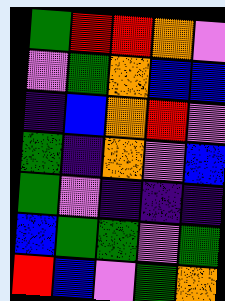[["green", "red", "red", "orange", "violet"], ["violet", "green", "orange", "blue", "blue"], ["indigo", "blue", "orange", "red", "violet"], ["green", "indigo", "orange", "violet", "blue"], ["green", "violet", "indigo", "indigo", "indigo"], ["blue", "green", "green", "violet", "green"], ["red", "blue", "violet", "green", "orange"]]